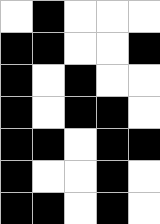[["white", "black", "white", "white", "white"], ["black", "black", "white", "white", "black"], ["black", "white", "black", "white", "white"], ["black", "white", "black", "black", "white"], ["black", "black", "white", "black", "black"], ["black", "white", "white", "black", "white"], ["black", "black", "white", "black", "white"]]